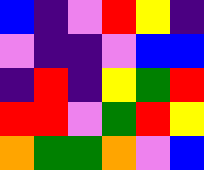[["blue", "indigo", "violet", "red", "yellow", "indigo"], ["violet", "indigo", "indigo", "violet", "blue", "blue"], ["indigo", "red", "indigo", "yellow", "green", "red"], ["red", "red", "violet", "green", "red", "yellow"], ["orange", "green", "green", "orange", "violet", "blue"]]